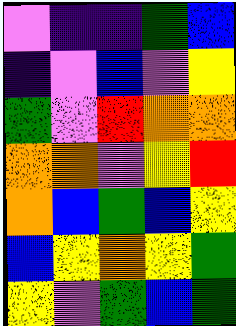[["violet", "indigo", "indigo", "green", "blue"], ["indigo", "violet", "blue", "violet", "yellow"], ["green", "violet", "red", "orange", "orange"], ["orange", "orange", "violet", "yellow", "red"], ["orange", "blue", "green", "blue", "yellow"], ["blue", "yellow", "orange", "yellow", "green"], ["yellow", "violet", "green", "blue", "green"]]